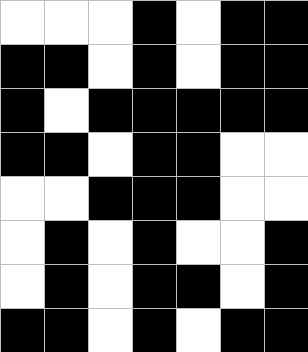[["white", "white", "white", "black", "white", "black", "black"], ["black", "black", "white", "black", "white", "black", "black"], ["black", "white", "black", "black", "black", "black", "black"], ["black", "black", "white", "black", "black", "white", "white"], ["white", "white", "black", "black", "black", "white", "white"], ["white", "black", "white", "black", "white", "white", "black"], ["white", "black", "white", "black", "black", "white", "black"], ["black", "black", "white", "black", "white", "black", "black"]]